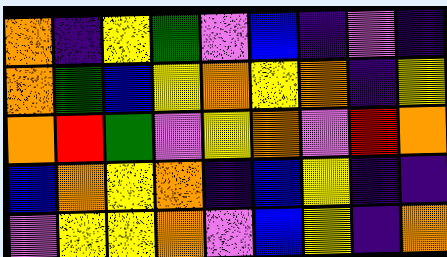[["orange", "indigo", "yellow", "green", "violet", "blue", "indigo", "violet", "indigo"], ["orange", "green", "blue", "yellow", "orange", "yellow", "orange", "indigo", "yellow"], ["orange", "red", "green", "violet", "yellow", "orange", "violet", "red", "orange"], ["blue", "orange", "yellow", "orange", "indigo", "blue", "yellow", "indigo", "indigo"], ["violet", "yellow", "yellow", "orange", "violet", "blue", "yellow", "indigo", "orange"]]